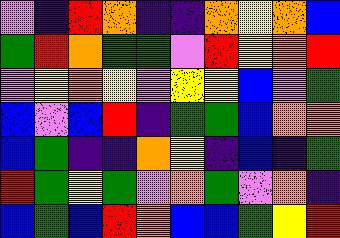[["violet", "indigo", "red", "orange", "indigo", "indigo", "orange", "yellow", "orange", "blue"], ["green", "red", "orange", "green", "green", "violet", "red", "yellow", "orange", "red"], ["violet", "yellow", "orange", "yellow", "violet", "yellow", "yellow", "blue", "violet", "green"], ["blue", "violet", "blue", "red", "indigo", "green", "green", "blue", "orange", "orange"], ["blue", "green", "indigo", "indigo", "orange", "yellow", "indigo", "blue", "indigo", "green"], ["red", "green", "yellow", "green", "violet", "orange", "green", "violet", "orange", "indigo"], ["blue", "green", "blue", "red", "orange", "blue", "blue", "green", "yellow", "red"]]